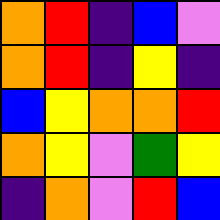[["orange", "red", "indigo", "blue", "violet"], ["orange", "red", "indigo", "yellow", "indigo"], ["blue", "yellow", "orange", "orange", "red"], ["orange", "yellow", "violet", "green", "yellow"], ["indigo", "orange", "violet", "red", "blue"]]